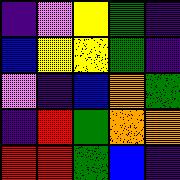[["indigo", "violet", "yellow", "green", "indigo"], ["blue", "yellow", "yellow", "green", "indigo"], ["violet", "indigo", "blue", "orange", "green"], ["indigo", "red", "green", "orange", "orange"], ["red", "red", "green", "blue", "indigo"]]